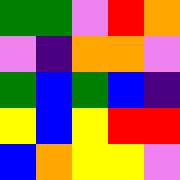[["green", "green", "violet", "red", "orange"], ["violet", "indigo", "orange", "orange", "violet"], ["green", "blue", "green", "blue", "indigo"], ["yellow", "blue", "yellow", "red", "red"], ["blue", "orange", "yellow", "yellow", "violet"]]